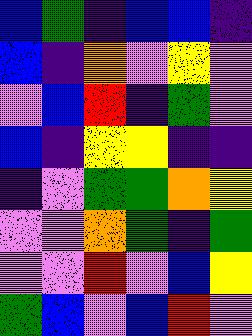[["blue", "green", "indigo", "blue", "blue", "indigo"], ["blue", "indigo", "orange", "violet", "yellow", "violet"], ["violet", "blue", "red", "indigo", "green", "violet"], ["blue", "indigo", "yellow", "yellow", "indigo", "indigo"], ["indigo", "violet", "green", "green", "orange", "yellow"], ["violet", "violet", "orange", "green", "indigo", "green"], ["violet", "violet", "red", "violet", "blue", "yellow"], ["green", "blue", "violet", "blue", "red", "violet"]]